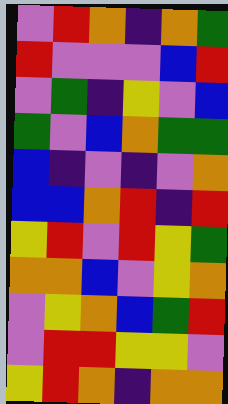[["violet", "red", "orange", "indigo", "orange", "green"], ["red", "violet", "violet", "violet", "blue", "red"], ["violet", "green", "indigo", "yellow", "violet", "blue"], ["green", "violet", "blue", "orange", "green", "green"], ["blue", "indigo", "violet", "indigo", "violet", "orange"], ["blue", "blue", "orange", "red", "indigo", "red"], ["yellow", "red", "violet", "red", "yellow", "green"], ["orange", "orange", "blue", "violet", "yellow", "orange"], ["violet", "yellow", "orange", "blue", "green", "red"], ["violet", "red", "red", "yellow", "yellow", "violet"], ["yellow", "red", "orange", "indigo", "orange", "orange"]]